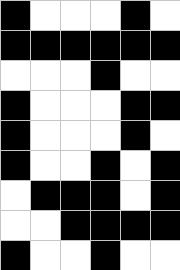[["black", "white", "white", "white", "black", "white"], ["black", "black", "black", "black", "black", "black"], ["white", "white", "white", "black", "white", "white"], ["black", "white", "white", "white", "black", "black"], ["black", "white", "white", "white", "black", "white"], ["black", "white", "white", "black", "white", "black"], ["white", "black", "black", "black", "white", "black"], ["white", "white", "black", "black", "black", "black"], ["black", "white", "white", "black", "white", "white"]]